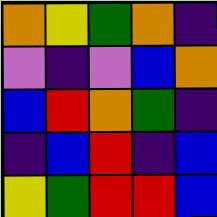[["orange", "yellow", "green", "orange", "indigo"], ["violet", "indigo", "violet", "blue", "orange"], ["blue", "red", "orange", "green", "indigo"], ["indigo", "blue", "red", "indigo", "blue"], ["yellow", "green", "red", "red", "blue"]]